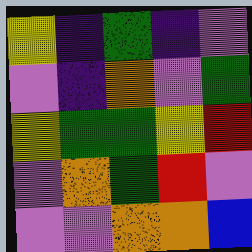[["yellow", "indigo", "green", "indigo", "violet"], ["violet", "indigo", "orange", "violet", "green"], ["yellow", "green", "green", "yellow", "red"], ["violet", "orange", "green", "red", "violet"], ["violet", "violet", "orange", "orange", "blue"]]